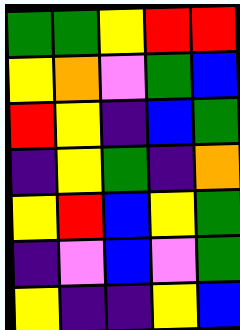[["green", "green", "yellow", "red", "red"], ["yellow", "orange", "violet", "green", "blue"], ["red", "yellow", "indigo", "blue", "green"], ["indigo", "yellow", "green", "indigo", "orange"], ["yellow", "red", "blue", "yellow", "green"], ["indigo", "violet", "blue", "violet", "green"], ["yellow", "indigo", "indigo", "yellow", "blue"]]